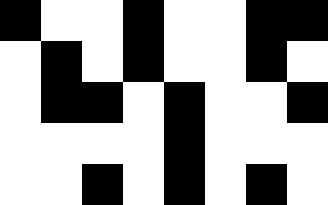[["black", "white", "white", "black", "white", "white", "black", "black"], ["white", "black", "white", "black", "white", "white", "black", "white"], ["white", "black", "black", "white", "black", "white", "white", "black"], ["white", "white", "white", "white", "black", "white", "white", "white"], ["white", "white", "black", "white", "black", "white", "black", "white"]]